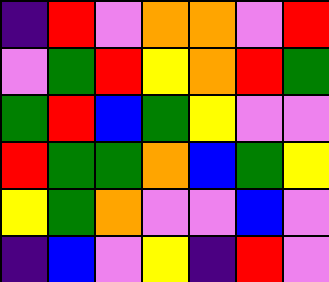[["indigo", "red", "violet", "orange", "orange", "violet", "red"], ["violet", "green", "red", "yellow", "orange", "red", "green"], ["green", "red", "blue", "green", "yellow", "violet", "violet"], ["red", "green", "green", "orange", "blue", "green", "yellow"], ["yellow", "green", "orange", "violet", "violet", "blue", "violet"], ["indigo", "blue", "violet", "yellow", "indigo", "red", "violet"]]